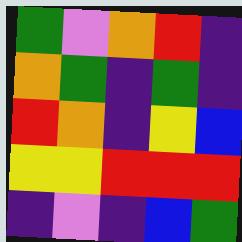[["green", "violet", "orange", "red", "indigo"], ["orange", "green", "indigo", "green", "indigo"], ["red", "orange", "indigo", "yellow", "blue"], ["yellow", "yellow", "red", "red", "red"], ["indigo", "violet", "indigo", "blue", "green"]]